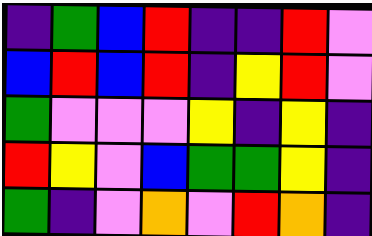[["indigo", "green", "blue", "red", "indigo", "indigo", "red", "violet"], ["blue", "red", "blue", "red", "indigo", "yellow", "red", "violet"], ["green", "violet", "violet", "violet", "yellow", "indigo", "yellow", "indigo"], ["red", "yellow", "violet", "blue", "green", "green", "yellow", "indigo"], ["green", "indigo", "violet", "orange", "violet", "red", "orange", "indigo"]]